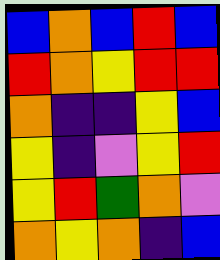[["blue", "orange", "blue", "red", "blue"], ["red", "orange", "yellow", "red", "red"], ["orange", "indigo", "indigo", "yellow", "blue"], ["yellow", "indigo", "violet", "yellow", "red"], ["yellow", "red", "green", "orange", "violet"], ["orange", "yellow", "orange", "indigo", "blue"]]